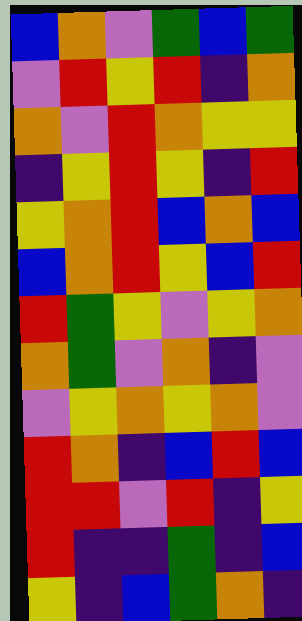[["blue", "orange", "violet", "green", "blue", "green"], ["violet", "red", "yellow", "red", "indigo", "orange"], ["orange", "violet", "red", "orange", "yellow", "yellow"], ["indigo", "yellow", "red", "yellow", "indigo", "red"], ["yellow", "orange", "red", "blue", "orange", "blue"], ["blue", "orange", "red", "yellow", "blue", "red"], ["red", "green", "yellow", "violet", "yellow", "orange"], ["orange", "green", "violet", "orange", "indigo", "violet"], ["violet", "yellow", "orange", "yellow", "orange", "violet"], ["red", "orange", "indigo", "blue", "red", "blue"], ["red", "red", "violet", "red", "indigo", "yellow"], ["red", "indigo", "indigo", "green", "indigo", "blue"], ["yellow", "indigo", "blue", "green", "orange", "indigo"]]